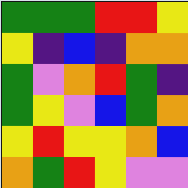[["green", "green", "green", "red", "red", "yellow"], ["yellow", "indigo", "blue", "indigo", "orange", "orange"], ["green", "violet", "orange", "red", "green", "indigo"], ["green", "yellow", "violet", "blue", "green", "orange"], ["yellow", "red", "yellow", "yellow", "orange", "blue"], ["orange", "green", "red", "yellow", "violet", "violet"]]